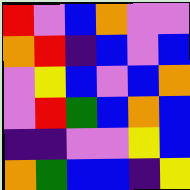[["red", "violet", "blue", "orange", "violet", "violet"], ["orange", "red", "indigo", "blue", "violet", "blue"], ["violet", "yellow", "blue", "violet", "blue", "orange"], ["violet", "red", "green", "blue", "orange", "blue"], ["indigo", "indigo", "violet", "violet", "yellow", "blue"], ["orange", "green", "blue", "blue", "indigo", "yellow"]]